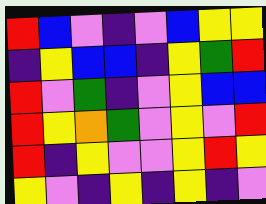[["red", "blue", "violet", "indigo", "violet", "blue", "yellow", "yellow"], ["indigo", "yellow", "blue", "blue", "indigo", "yellow", "green", "red"], ["red", "violet", "green", "indigo", "violet", "yellow", "blue", "blue"], ["red", "yellow", "orange", "green", "violet", "yellow", "violet", "red"], ["red", "indigo", "yellow", "violet", "violet", "yellow", "red", "yellow"], ["yellow", "violet", "indigo", "yellow", "indigo", "yellow", "indigo", "violet"]]